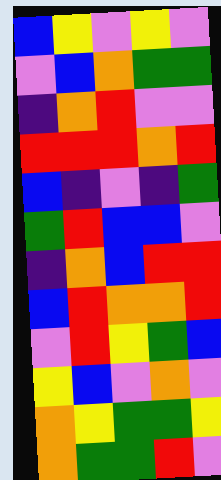[["blue", "yellow", "violet", "yellow", "violet"], ["violet", "blue", "orange", "green", "green"], ["indigo", "orange", "red", "violet", "violet"], ["red", "red", "red", "orange", "red"], ["blue", "indigo", "violet", "indigo", "green"], ["green", "red", "blue", "blue", "violet"], ["indigo", "orange", "blue", "red", "red"], ["blue", "red", "orange", "orange", "red"], ["violet", "red", "yellow", "green", "blue"], ["yellow", "blue", "violet", "orange", "violet"], ["orange", "yellow", "green", "green", "yellow"], ["orange", "green", "green", "red", "violet"]]